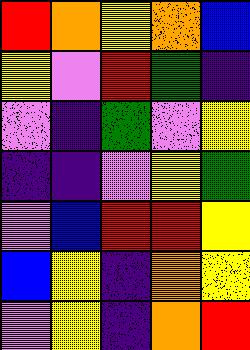[["red", "orange", "yellow", "orange", "blue"], ["yellow", "violet", "red", "green", "indigo"], ["violet", "indigo", "green", "violet", "yellow"], ["indigo", "indigo", "violet", "yellow", "green"], ["violet", "blue", "red", "red", "yellow"], ["blue", "yellow", "indigo", "orange", "yellow"], ["violet", "yellow", "indigo", "orange", "red"]]